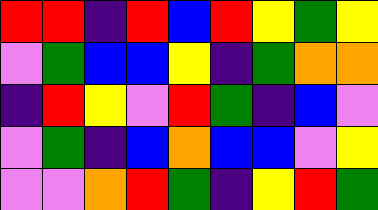[["red", "red", "indigo", "red", "blue", "red", "yellow", "green", "yellow"], ["violet", "green", "blue", "blue", "yellow", "indigo", "green", "orange", "orange"], ["indigo", "red", "yellow", "violet", "red", "green", "indigo", "blue", "violet"], ["violet", "green", "indigo", "blue", "orange", "blue", "blue", "violet", "yellow"], ["violet", "violet", "orange", "red", "green", "indigo", "yellow", "red", "green"]]